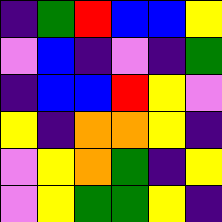[["indigo", "green", "red", "blue", "blue", "yellow"], ["violet", "blue", "indigo", "violet", "indigo", "green"], ["indigo", "blue", "blue", "red", "yellow", "violet"], ["yellow", "indigo", "orange", "orange", "yellow", "indigo"], ["violet", "yellow", "orange", "green", "indigo", "yellow"], ["violet", "yellow", "green", "green", "yellow", "indigo"]]